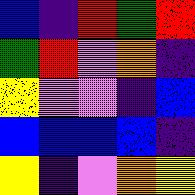[["blue", "indigo", "red", "green", "red"], ["green", "red", "violet", "orange", "indigo"], ["yellow", "violet", "violet", "indigo", "blue"], ["blue", "blue", "blue", "blue", "indigo"], ["yellow", "indigo", "violet", "orange", "yellow"]]